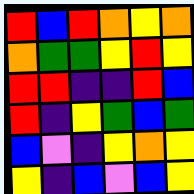[["red", "blue", "red", "orange", "yellow", "orange"], ["orange", "green", "green", "yellow", "red", "yellow"], ["red", "red", "indigo", "indigo", "red", "blue"], ["red", "indigo", "yellow", "green", "blue", "green"], ["blue", "violet", "indigo", "yellow", "orange", "yellow"], ["yellow", "indigo", "blue", "violet", "blue", "yellow"]]